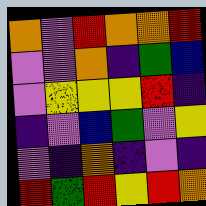[["orange", "violet", "red", "orange", "orange", "red"], ["violet", "violet", "orange", "indigo", "green", "blue"], ["violet", "yellow", "yellow", "yellow", "red", "indigo"], ["indigo", "violet", "blue", "green", "violet", "yellow"], ["violet", "indigo", "orange", "indigo", "violet", "indigo"], ["red", "green", "red", "yellow", "red", "orange"]]